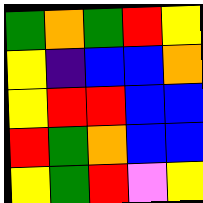[["green", "orange", "green", "red", "yellow"], ["yellow", "indigo", "blue", "blue", "orange"], ["yellow", "red", "red", "blue", "blue"], ["red", "green", "orange", "blue", "blue"], ["yellow", "green", "red", "violet", "yellow"]]